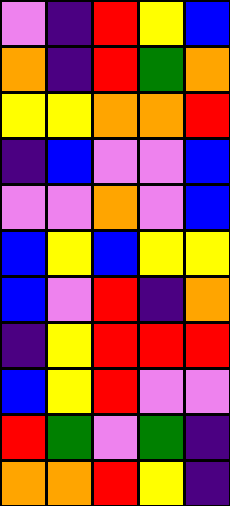[["violet", "indigo", "red", "yellow", "blue"], ["orange", "indigo", "red", "green", "orange"], ["yellow", "yellow", "orange", "orange", "red"], ["indigo", "blue", "violet", "violet", "blue"], ["violet", "violet", "orange", "violet", "blue"], ["blue", "yellow", "blue", "yellow", "yellow"], ["blue", "violet", "red", "indigo", "orange"], ["indigo", "yellow", "red", "red", "red"], ["blue", "yellow", "red", "violet", "violet"], ["red", "green", "violet", "green", "indigo"], ["orange", "orange", "red", "yellow", "indigo"]]